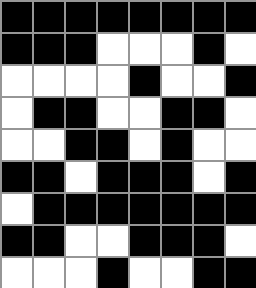[["black", "black", "black", "black", "black", "black", "black", "black"], ["black", "black", "black", "white", "white", "white", "black", "white"], ["white", "white", "white", "white", "black", "white", "white", "black"], ["white", "black", "black", "white", "white", "black", "black", "white"], ["white", "white", "black", "black", "white", "black", "white", "white"], ["black", "black", "white", "black", "black", "black", "white", "black"], ["white", "black", "black", "black", "black", "black", "black", "black"], ["black", "black", "white", "white", "black", "black", "black", "white"], ["white", "white", "white", "black", "white", "white", "black", "black"]]